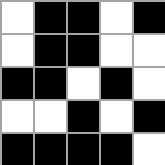[["white", "black", "black", "white", "black"], ["white", "black", "black", "white", "white"], ["black", "black", "white", "black", "white"], ["white", "white", "black", "white", "black"], ["black", "black", "black", "black", "white"]]